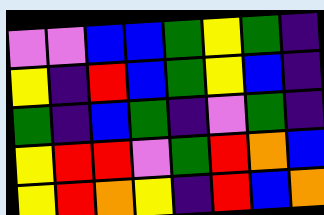[["violet", "violet", "blue", "blue", "green", "yellow", "green", "indigo"], ["yellow", "indigo", "red", "blue", "green", "yellow", "blue", "indigo"], ["green", "indigo", "blue", "green", "indigo", "violet", "green", "indigo"], ["yellow", "red", "red", "violet", "green", "red", "orange", "blue"], ["yellow", "red", "orange", "yellow", "indigo", "red", "blue", "orange"]]